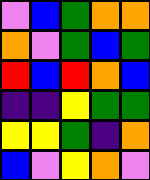[["violet", "blue", "green", "orange", "orange"], ["orange", "violet", "green", "blue", "green"], ["red", "blue", "red", "orange", "blue"], ["indigo", "indigo", "yellow", "green", "green"], ["yellow", "yellow", "green", "indigo", "orange"], ["blue", "violet", "yellow", "orange", "violet"]]